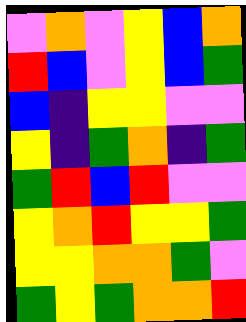[["violet", "orange", "violet", "yellow", "blue", "orange"], ["red", "blue", "violet", "yellow", "blue", "green"], ["blue", "indigo", "yellow", "yellow", "violet", "violet"], ["yellow", "indigo", "green", "orange", "indigo", "green"], ["green", "red", "blue", "red", "violet", "violet"], ["yellow", "orange", "red", "yellow", "yellow", "green"], ["yellow", "yellow", "orange", "orange", "green", "violet"], ["green", "yellow", "green", "orange", "orange", "red"]]